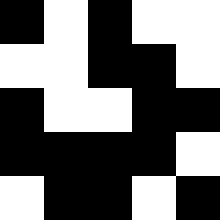[["black", "white", "black", "white", "white"], ["white", "white", "black", "black", "white"], ["black", "white", "white", "black", "black"], ["black", "black", "black", "black", "white"], ["white", "black", "black", "white", "black"]]